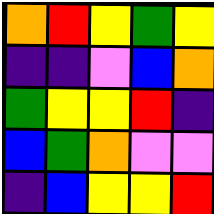[["orange", "red", "yellow", "green", "yellow"], ["indigo", "indigo", "violet", "blue", "orange"], ["green", "yellow", "yellow", "red", "indigo"], ["blue", "green", "orange", "violet", "violet"], ["indigo", "blue", "yellow", "yellow", "red"]]